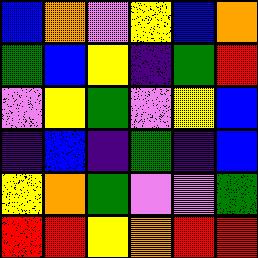[["blue", "orange", "violet", "yellow", "blue", "orange"], ["green", "blue", "yellow", "indigo", "green", "red"], ["violet", "yellow", "green", "violet", "yellow", "blue"], ["indigo", "blue", "indigo", "green", "indigo", "blue"], ["yellow", "orange", "green", "violet", "violet", "green"], ["red", "red", "yellow", "orange", "red", "red"]]